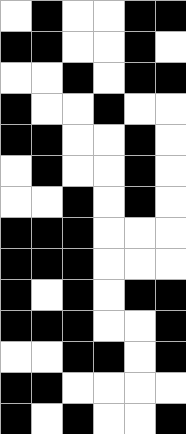[["white", "black", "white", "white", "black", "black"], ["black", "black", "white", "white", "black", "white"], ["white", "white", "black", "white", "black", "black"], ["black", "white", "white", "black", "white", "white"], ["black", "black", "white", "white", "black", "white"], ["white", "black", "white", "white", "black", "white"], ["white", "white", "black", "white", "black", "white"], ["black", "black", "black", "white", "white", "white"], ["black", "black", "black", "white", "white", "white"], ["black", "white", "black", "white", "black", "black"], ["black", "black", "black", "white", "white", "black"], ["white", "white", "black", "black", "white", "black"], ["black", "black", "white", "white", "white", "white"], ["black", "white", "black", "white", "white", "black"]]